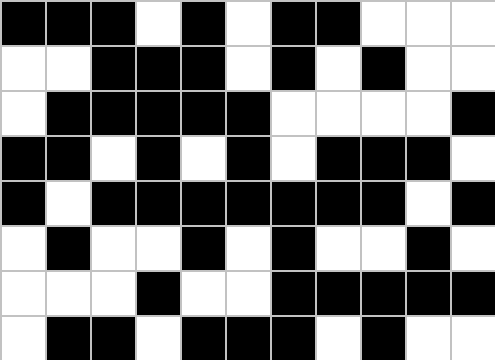[["black", "black", "black", "white", "black", "white", "black", "black", "white", "white", "white"], ["white", "white", "black", "black", "black", "white", "black", "white", "black", "white", "white"], ["white", "black", "black", "black", "black", "black", "white", "white", "white", "white", "black"], ["black", "black", "white", "black", "white", "black", "white", "black", "black", "black", "white"], ["black", "white", "black", "black", "black", "black", "black", "black", "black", "white", "black"], ["white", "black", "white", "white", "black", "white", "black", "white", "white", "black", "white"], ["white", "white", "white", "black", "white", "white", "black", "black", "black", "black", "black"], ["white", "black", "black", "white", "black", "black", "black", "white", "black", "white", "white"]]